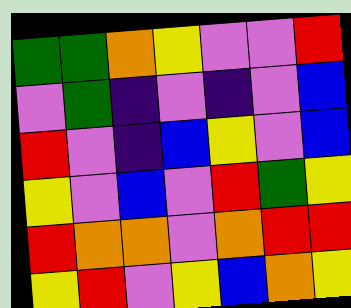[["green", "green", "orange", "yellow", "violet", "violet", "red"], ["violet", "green", "indigo", "violet", "indigo", "violet", "blue"], ["red", "violet", "indigo", "blue", "yellow", "violet", "blue"], ["yellow", "violet", "blue", "violet", "red", "green", "yellow"], ["red", "orange", "orange", "violet", "orange", "red", "red"], ["yellow", "red", "violet", "yellow", "blue", "orange", "yellow"]]